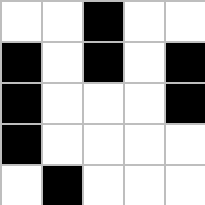[["white", "white", "black", "white", "white"], ["black", "white", "black", "white", "black"], ["black", "white", "white", "white", "black"], ["black", "white", "white", "white", "white"], ["white", "black", "white", "white", "white"]]